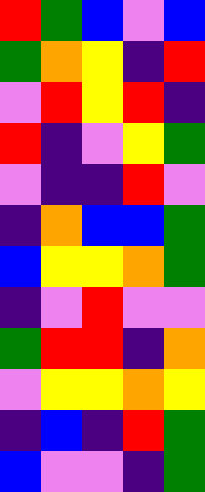[["red", "green", "blue", "violet", "blue"], ["green", "orange", "yellow", "indigo", "red"], ["violet", "red", "yellow", "red", "indigo"], ["red", "indigo", "violet", "yellow", "green"], ["violet", "indigo", "indigo", "red", "violet"], ["indigo", "orange", "blue", "blue", "green"], ["blue", "yellow", "yellow", "orange", "green"], ["indigo", "violet", "red", "violet", "violet"], ["green", "red", "red", "indigo", "orange"], ["violet", "yellow", "yellow", "orange", "yellow"], ["indigo", "blue", "indigo", "red", "green"], ["blue", "violet", "violet", "indigo", "green"]]